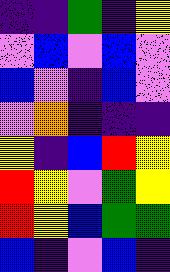[["indigo", "indigo", "green", "indigo", "yellow"], ["violet", "blue", "violet", "blue", "violet"], ["blue", "violet", "indigo", "blue", "violet"], ["violet", "orange", "indigo", "indigo", "indigo"], ["yellow", "indigo", "blue", "red", "yellow"], ["red", "yellow", "violet", "green", "yellow"], ["red", "yellow", "blue", "green", "green"], ["blue", "indigo", "violet", "blue", "indigo"]]